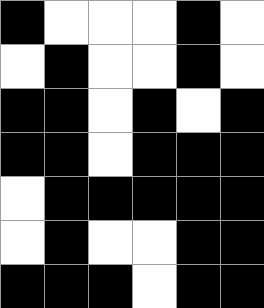[["black", "white", "white", "white", "black", "white"], ["white", "black", "white", "white", "black", "white"], ["black", "black", "white", "black", "white", "black"], ["black", "black", "white", "black", "black", "black"], ["white", "black", "black", "black", "black", "black"], ["white", "black", "white", "white", "black", "black"], ["black", "black", "black", "white", "black", "black"]]